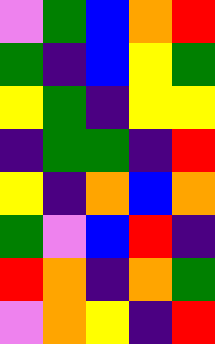[["violet", "green", "blue", "orange", "red"], ["green", "indigo", "blue", "yellow", "green"], ["yellow", "green", "indigo", "yellow", "yellow"], ["indigo", "green", "green", "indigo", "red"], ["yellow", "indigo", "orange", "blue", "orange"], ["green", "violet", "blue", "red", "indigo"], ["red", "orange", "indigo", "orange", "green"], ["violet", "orange", "yellow", "indigo", "red"]]